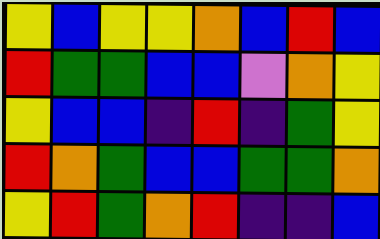[["yellow", "blue", "yellow", "yellow", "orange", "blue", "red", "blue"], ["red", "green", "green", "blue", "blue", "violet", "orange", "yellow"], ["yellow", "blue", "blue", "indigo", "red", "indigo", "green", "yellow"], ["red", "orange", "green", "blue", "blue", "green", "green", "orange"], ["yellow", "red", "green", "orange", "red", "indigo", "indigo", "blue"]]